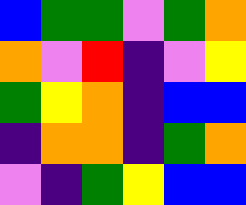[["blue", "green", "green", "violet", "green", "orange"], ["orange", "violet", "red", "indigo", "violet", "yellow"], ["green", "yellow", "orange", "indigo", "blue", "blue"], ["indigo", "orange", "orange", "indigo", "green", "orange"], ["violet", "indigo", "green", "yellow", "blue", "blue"]]